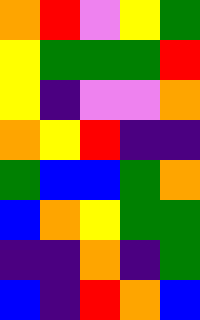[["orange", "red", "violet", "yellow", "green"], ["yellow", "green", "green", "green", "red"], ["yellow", "indigo", "violet", "violet", "orange"], ["orange", "yellow", "red", "indigo", "indigo"], ["green", "blue", "blue", "green", "orange"], ["blue", "orange", "yellow", "green", "green"], ["indigo", "indigo", "orange", "indigo", "green"], ["blue", "indigo", "red", "orange", "blue"]]